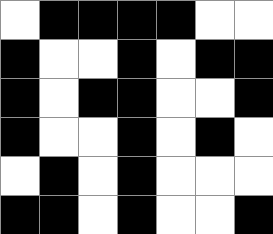[["white", "black", "black", "black", "black", "white", "white"], ["black", "white", "white", "black", "white", "black", "black"], ["black", "white", "black", "black", "white", "white", "black"], ["black", "white", "white", "black", "white", "black", "white"], ["white", "black", "white", "black", "white", "white", "white"], ["black", "black", "white", "black", "white", "white", "black"]]